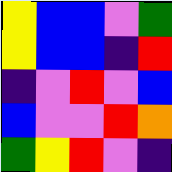[["yellow", "blue", "blue", "violet", "green"], ["yellow", "blue", "blue", "indigo", "red"], ["indigo", "violet", "red", "violet", "blue"], ["blue", "violet", "violet", "red", "orange"], ["green", "yellow", "red", "violet", "indigo"]]